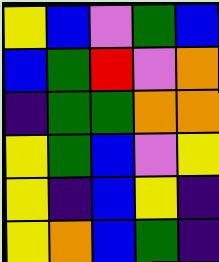[["yellow", "blue", "violet", "green", "blue"], ["blue", "green", "red", "violet", "orange"], ["indigo", "green", "green", "orange", "orange"], ["yellow", "green", "blue", "violet", "yellow"], ["yellow", "indigo", "blue", "yellow", "indigo"], ["yellow", "orange", "blue", "green", "indigo"]]